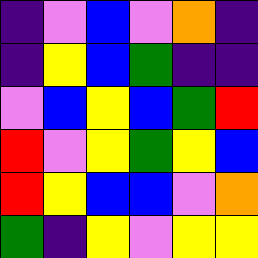[["indigo", "violet", "blue", "violet", "orange", "indigo"], ["indigo", "yellow", "blue", "green", "indigo", "indigo"], ["violet", "blue", "yellow", "blue", "green", "red"], ["red", "violet", "yellow", "green", "yellow", "blue"], ["red", "yellow", "blue", "blue", "violet", "orange"], ["green", "indigo", "yellow", "violet", "yellow", "yellow"]]